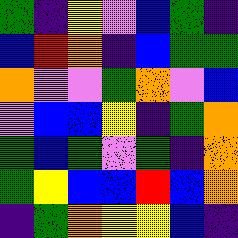[["green", "indigo", "yellow", "violet", "blue", "green", "indigo"], ["blue", "red", "orange", "indigo", "blue", "green", "green"], ["orange", "violet", "violet", "green", "orange", "violet", "blue"], ["violet", "blue", "blue", "yellow", "indigo", "green", "orange"], ["green", "blue", "green", "violet", "green", "indigo", "orange"], ["green", "yellow", "blue", "blue", "red", "blue", "orange"], ["indigo", "green", "orange", "yellow", "yellow", "blue", "indigo"]]